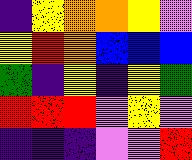[["indigo", "yellow", "orange", "orange", "yellow", "violet"], ["yellow", "red", "orange", "blue", "blue", "blue"], ["green", "indigo", "yellow", "indigo", "yellow", "green"], ["red", "red", "red", "violet", "yellow", "violet"], ["indigo", "indigo", "indigo", "violet", "violet", "red"]]